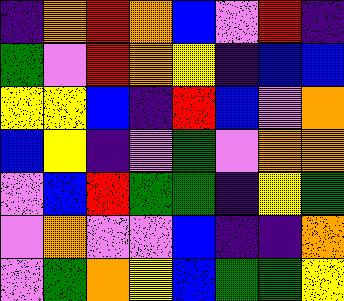[["indigo", "orange", "red", "orange", "blue", "violet", "red", "indigo"], ["green", "violet", "red", "orange", "yellow", "indigo", "blue", "blue"], ["yellow", "yellow", "blue", "indigo", "red", "blue", "violet", "orange"], ["blue", "yellow", "indigo", "violet", "green", "violet", "orange", "orange"], ["violet", "blue", "red", "green", "green", "indigo", "yellow", "green"], ["violet", "orange", "violet", "violet", "blue", "indigo", "indigo", "orange"], ["violet", "green", "orange", "yellow", "blue", "green", "green", "yellow"]]